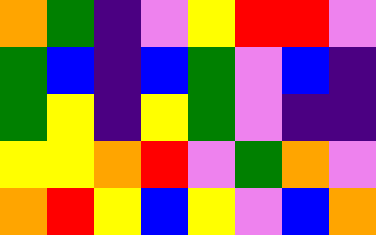[["orange", "green", "indigo", "violet", "yellow", "red", "red", "violet"], ["green", "blue", "indigo", "blue", "green", "violet", "blue", "indigo"], ["green", "yellow", "indigo", "yellow", "green", "violet", "indigo", "indigo"], ["yellow", "yellow", "orange", "red", "violet", "green", "orange", "violet"], ["orange", "red", "yellow", "blue", "yellow", "violet", "blue", "orange"]]